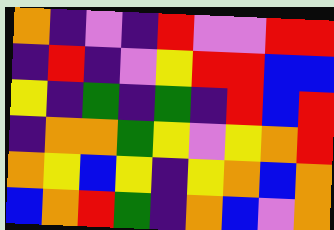[["orange", "indigo", "violet", "indigo", "red", "violet", "violet", "red", "red"], ["indigo", "red", "indigo", "violet", "yellow", "red", "red", "blue", "blue"], ["yellow", "indigo", "green", "indigo", "green", "indigo", "red", "blue", "red"], ["indigo", "orange", "orange", "green", "yellow", "violet", "yellow", "orange", "red"], ["orange", "yellow", "blue", "yellow", "indigo", "yellow", "orange", "blue", "orange"], ["blue", "orange", "red", "green", "indigo", "orange", "blue", "violet", "orange"]]